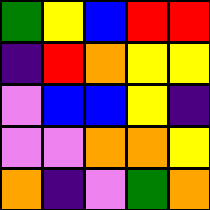[["green", "yellow", "blue", "red", "red"], ["indigo", "red", "orange", "yellow", "yellow"], ["violet", "blue", "blue", "yellow", "indigo"], ["violet", "violet", "orange", "orange", "yellow"], ["orange", "indigo", "violet", "green", "orange"]]